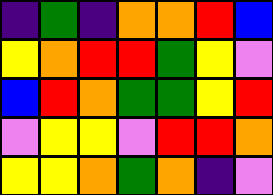[["indigo", "green", "indigo", "orange", "orange", "red", "blue"], ["yellow", "orange", "red", "red", "green", "yellow", "violet"], ["blue", "red", "orange", "green", "green", "yellow", "red"], ["violet", "yellow", "yellow", "violet", "red", "red", "orange"], ["yellow", "yellow", "orange", "green", "orange", "indigo", "violet"]]